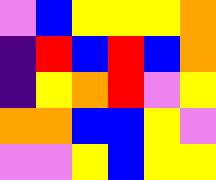[["violet", "blue", "yellow", "yellow", "yellow", "orange"], ["indigo", "red", "blue", "red", "blue", "orange"], ["indigo", "yellow", "orange", "red", "violet", "yellow"], ["orange", "orange", "blue", "blue", "yellow", "violet"], ["violet", "violet", "yellow", "blue", "yellow", "yellow"]]